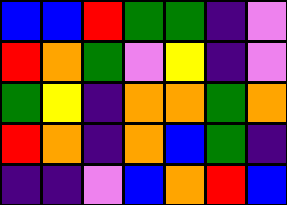[["blue", "blue", "red", "green", "green", "indigo", "violet"], ["red", "orange", "green", "violet", "yellow", "indigo", "violet"], ["green", "yellow", "indigo", "orange", "orange", "green", "orange"], ["red", "orange", "indigo", "orange", "blue", "green", "indigo"], ["indigo", "indigo", "violet", "blue", "orange", "red", "blue"]]